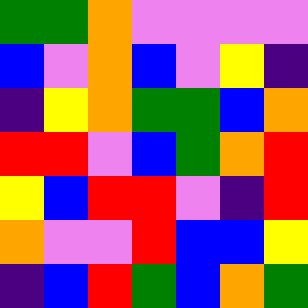[["green", "green", "orange", "violet", "violet", "violet", "violet"], ["blue", "violet", "orange", "blue", "violet", "yellow", "indigo"], ["indigo", "yellow", "orange", "green", "green", "blue", "orange"], ["red", "red", "violet", "blue", "green", "orange", "red"], ["yellow", "blue", "red", "red", "violet", "indigo", "red"], ["orange", "violet", "violet", "red", "blue", "blue", "yellow"], ["indigo", "blue", "red", "green", "blue", "orange", "green"]]